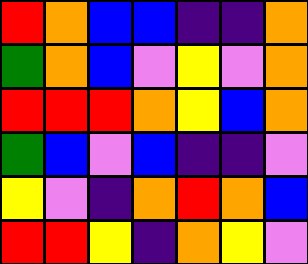[["red", "orange", "blue", "blue", "indigo", "indigo", "orange"], ["green", "orange", "blue", "violet", "yellow", "violet", "orange"], ["red", "red", "red", "orange", "yellow", "blue", "orange"], ["green", "blue", "violet", "blue", "indigo", "indigo", "violet"], ["yellow", "violet", "indigo", "orange", "red", "orange", "blue"], ["red", "red", "yellow", "indigo", "orange", "yellow", "violet"]]